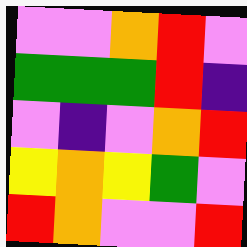[["violet", "violet", "orange", "red", "violet"], ["green", "green", "green", "red", "indigo"], ["violet", "indigo", "violet", "orange", "red"], ["yellow", "orange", "yellow", "green", "violet"], ["red", "orange", "violet", "violet", "red"]]